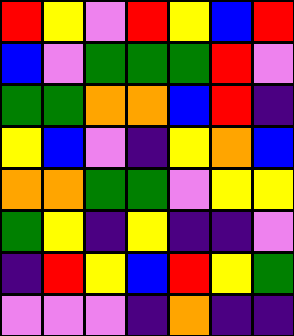[["red", "yellow", "violet", "red", "yellow", "blue", "red"], ["blue", "violet", "green", "green", "green", "red", "violet"], ["green", "green", "orange", "orange", "blue", "red", "indigo"], ["yellow", "blue", "violet", "indigo", "yellow", "orange", "blue"], ["orange", "orange", "green", "green", "violet", "yellow", "yellow"], ["green", "yellow", "indigo", "yellow", "indigo", "indigo", "violet"], ["indigo", "red", "yellow", "blue", "red", "yellow", "green"], ["violet", "violet", "violet", "indigo", "orange", "indigo", "indigo"]]